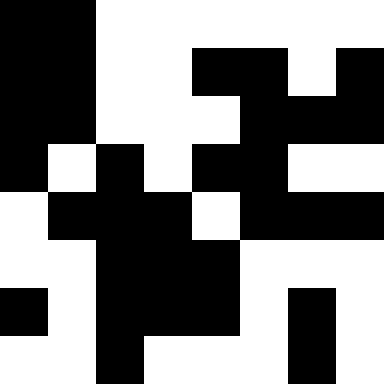[["black", "black", "white", "white", "white", "white", "white", "white"], ["black", "black", "white", "white", "black", "black", "white", "black"], ["black", "black", "white", "white", "white", "black", "black", "black"], ["black", "white", "black", "white", "black", "black", "white", "white"], ["white", "black", "black", "black", "white", "black", "black", "black"], ["white", "white", "black", "black", "black", "white", "white", "white"], ["black", "white", "black", "black", "black", "white", "black", "white"], ["white", "white", "black", "white", "white", "white", "black", "white"]]